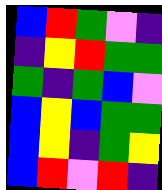[["blue", "red", "green", "violet", "indigo"], ["indigo", "yellow", "red", "green", "green"], ["green", "indigo", "green", "blue", "violet"], ["blue", "yellow", "blue", "green", "green"], ["blue", "yellow", "indigo", "green", "yellow"], ["blue", "red", "violet", "red", "indigo"]]